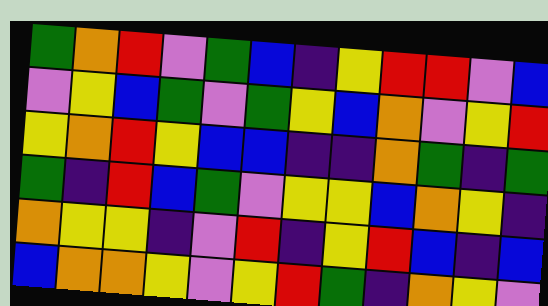[["green", "orange", "red", "violet", "green", "blue", "indigo", "yellow", "red", "red", "violet", "blue"], ["violet", "yellow", "blue", "green", "violet", "green", "yellow", "blue", "orange", "violet", "yellow", "red"], ["yellow", "orange", "red", "yellow", "blue", "blue", "indigo", "indigo", "orange", "green", "indigo", "green"], ["green", "indigo", "red", "blue", "green", "violet", "yellow", "yellow", "blue", "orange", "yellow", "indigo"], ["orange", "yellow", "yellow", "indigo", "violet", "red", "indigo", "yellow", "red", "blue", "indigo", "blue"], ["blue", "orange", "orange", "yellow", "violet", "yellow", "red", "green", "indigo", "orange", "yellow", "violet"]]